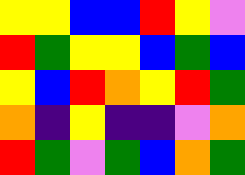[["yellow", "yellow", "blue", "blue", "red", "yellow", "violet"], ["red", "green", "yellow", "yellow", "blue", "green", "blue"], ["yellow", "blue", "red", "orange", "yellow", "red", "green"], ["orange", "indigo", "yellow", "indigo", "indigo", "violet", "orange"], ["red", "green", "violet", "green", "blue", "orange", "green"]]